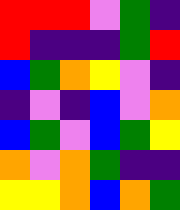[["red", "red", "red", "violet", "green", "indigo"], ["red", "indigo", "indigo", "indigo", "green", "red"], ["blue", "green", "orange", "yellow", "violet", "indigo"], ["indigo", "violet", "indigo", "blue", "violet", "orange"], ["blue", "green", "violet", "blue", "green", "yellow"], ["orange", "violet", "orange", "green", "indigo", "indigo"], ["yellow", "yellow", "orange", "blue", "orange", "green"]]